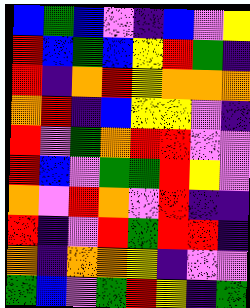[["blue", "green", "blue", "violet", "indigo", "blue", "violet", "yellow"], ["red", "blue", "green", "blue", "yellow", "red", "green", "indigo"], ["red", "indigo", "orange", "red", "yellow", "orange", "orange", "orange"], ["orange", "red", "indigo", "blue", "yellow", "yellow", "violet", "indigo"], ["red", "violet", "green", "orange", "red", "red", "violet", "violet"], ["red", "blue", "violet", "green", "green", "red", "yellow", "violet"], ["orange", "violet", "red", "orange", "violet", "red", "indigo", "indigo"], ["red", "indigo", "violet", "red", "green", "red", "red", "indigo"], ["orange", "indigo", "orange", "orange", "yellow", "indigo", "violet", "violet"], ["green", "blue", "violet", "green", "red", "yellow", "indigo", "green"]]